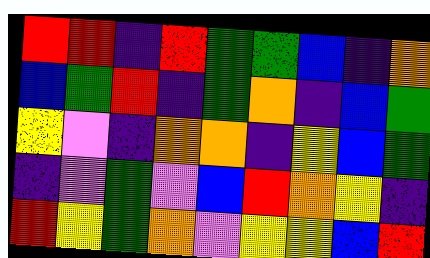[["red", "red", "indigo", "red", "green", "green", "blue", "indigo", "orange"], ["blue", "green", "red", "indigo", "green", "orange", "indigo", "blue", "green"], ["yellow", "violet", "indigo", "orange", "orange", "indigo", "yellow", "blue", "green"], ["indigo", "violet", "green", "violet", "blue", "red", "orange", "yellow", "indigo"], ["red", "yellow", "green", "orange", "violet", "yellow", "yellow", "blue", "red"]]